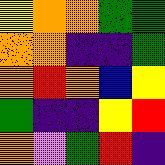[["yellow", "orange", "orange", "green", "green"], ["orange", "orange", "indigo", "indigo", "green"], ["orange", "red", "orange", "blue", "yellow"], ["green", "indigo", "indigo", "yellow", "red"], ["orange", "violet", "green", "red", "indigo"]]